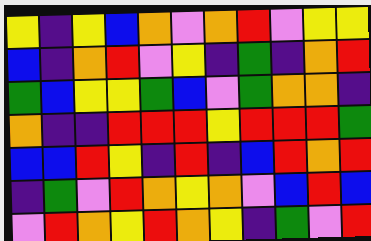[["yellow", "indigo", "yellow", "blue", "orange", "violet", "orange", "red", "violet", "yellow", "yellow"], ["blue", "indigo", "orange", "red", "violet", "yellow", "indigo", "green", "indigo", "orange", "red"], ["green", "blue", "yellow", "yellow", "green", "blue", "violet", "green", "orange", "orange", "indigo"], ["orange", "indigo", "indigo", "red", "red", "red", "yellow", "red", "red", "red", "green"], ["blue", "blue", "red", "yellow", "indigo", "red", "indigo", "blue", "red", "orange", "red"], ["indigo", "green", "violet", "red", "orange", "yellow", "orange", "violet", "blue", "red", "blue"], ["violet", "red", "orange", "yellow", "red", "orange", "yellow", "indigo", "green", "violet", "red"]]